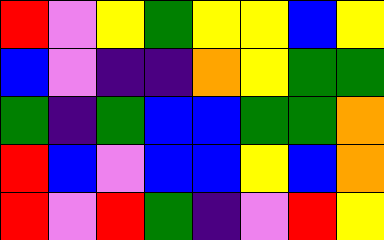[["red", "violet", "yellow", "green", "yellow", "yellow", "blue", "yellow"], ["blue", "violet", "indigo", "indigo", "orange", "yellow", "green", "green"], ["green", "indigo", "green", "blue", "blue", "green", "green", "orange"], ["red", "blue", "violet", "blue", "blue", "yellow", "blue", "orange"], ["red", "violet", "red", "green", "indigo", "violet", "red", "yellow"]]